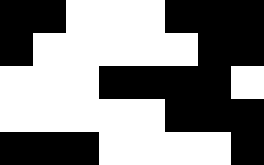[["black", "black", "white", "white", "white", "black", "black", "black"], ["black", "white", "white", "white", "white", "white", "black", "black"], ["white", "white", "white", "black", "black", "black", "black", "white"], ["white", "white", "white", "white", "white", "black", "black", "black"], ["black", "black", "black", "white", "white", "white", "white", "black"]]